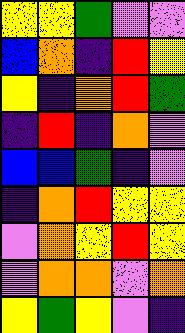[["yellow", "yellow", "green", "violet", "violet"], ["blue", "orange", "indigo", "red", "yellow"], ["yellow", "indigo", "orange", "red", "green"], ["indigo", "red", "indigo", "orange", "violet"], ["blue", "blue", "green", "indigo", "violet"], ["indigo", "orange", "red", "yellow", "yellow"], ["violet", "orange", "yellow", "red", "yellow"], ["violet", "orange", "orange", "violet", "orange"], ["yellow", "green", "yellow", "violet", "indigo"]]